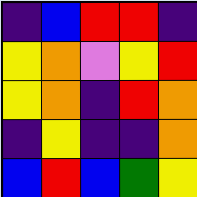[["indigo", "blue", "red", "red", "indigo"], ["yellow", "orange", "violet", "yellow", "red"], ["yellow", "orange", "indigo", "red", "orange"], ["indigo", "yellow", "indigo", "indigo", "orange"], ["blue", "red", "blue", "green", "yellow"]]